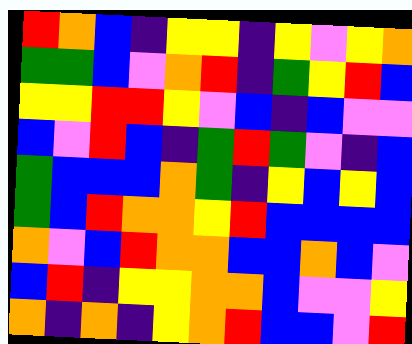[["red", "orange", "blue", "indigo", "yellow", "yellow", "indigo", "yellow", "violet", "yellow", "orange"], ["green", "green", "blue", "violet", "orange", "red", "indigo", "green", "yellow", "red", "blue"], ["yellow", "yellow", "red", "red", "yellow", "violet", "blue", "indigo", "blue", "violet", "violet"], ["blue", "violet", "red", "blue", "indigo", "green", "red", "green", "violet", "indigo", "blue"], ["green", "blue", "blue", "blue", "orange", "green", "indigo", "yellow", "blue", "yellow", "blue"], ["green", "blue", "red", "orange", "orange", "yellow", "red", "blue", "blue", "blue", "blue"], ["orange", "violet", "blue", "red", "orange", "orange", "blue", "blue", "orange", "blue", "violet"], ["blue", "red", "indigo", "yellow", "yellow", "orange", "orange", "blue", "violet", "violet", "yellow"], ["orange", "indigo", "orange", "indigo", "yellow", "orange", "red", "blue", "blue", "violet", "red"]]